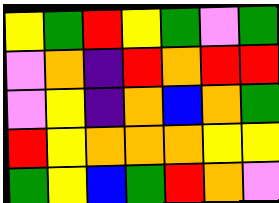[["yellow", "green", "red", "yellow", "green", "violet", "green"], ["violet", "orange", "indigo", "red", "orange", "red", "red"], ["violet", "yellow", "indigo", "orange", "blue", "orange", "green"], ["red", "yellow", "orange", "orange", "orange", "yellow", "yellow"], ["green", "yellow", "blue", "green", "red", "orange", "violet"]]